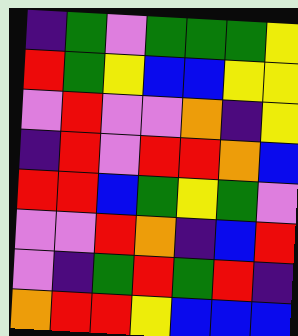[["indigo", "green", "violet", "green", "green", "green", "yellow"], ["red", "green", "yellow", "blue", "blue", "yellow", "yellow"], ["violet", "red", "violet", "violet", "orange", "indigo", "yellow"], ["indigo", "red", "violet", "red", "red", "orange", "blue"], ["red", "red", "blue", "green", "yellow", "green", "violet"], ["violet", "violet", "red", "orange", "indigo", "blue", "red"], ["violet", "indigo", "green", "red", "green", "red", "indigo"], ["orange", "red", "red", "yellow", "blue", "blue", "blue"]]